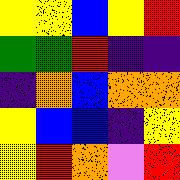[["yellow", "yellow", "blue", "yellow", "red"], ["green", "green", "red", "indigo", "indigo"], ["indigo", "orange", "blue", "orange", "orange"], ["yellow", "blue", "blue", "indigo", "yellow"], ["yellow", "red", "orange", "violet", "red"]]